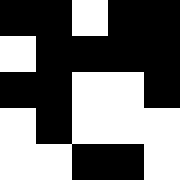[["black", "black", "white", "black", "black"], ["white", "black", "black", "black", "black"], ["black", "black", "white", "white", "black"], ["white", "black", "white", "white", "white"], ["white", "white", "black", "black", "white"]]